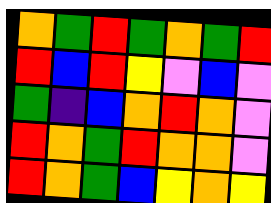[["orange", "green", "red", "green", "orange", "green", "red"], ["red", "blue", "red", "yellow", "violet", "blue", "violet"], ["green", "indigo", "blue", "orange", "red", "orange", "violet"], ["red", "orange", "green", "red", "orange", "orange", "violet"], ["red", "orange", "green", "blue", "yellow", "orange", "yellow"]]